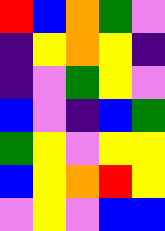[["red", "blue", "orange", "green", "violet"], ["indigo", "yellow", "orange", "yellow", "indigo"], ["indigo", "violet", "green", "yellow", "violet"], ["blue", "violet", "indigo", "blue", "green"], ["green", "yellow", "violet", "yellow", "yellow"], ["blue", "yellow", "orange", "red", "yellow"], ["violet", "yellow", "violet", "blue", "blue"]]